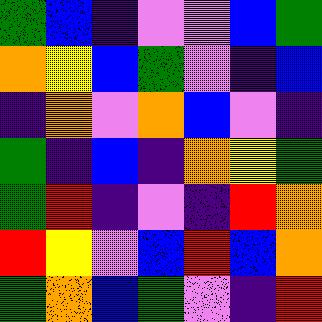[["green", "blue", "indigo", "violet", "violet", "blue", "green"], ["orange", "yellow", "blue", "green", "violet", "indigo", "blue"], ["indigo", "orange", "violet", "orange", "blue", "violet", "indigo"], ["green", "indigo", "blue", "indigo", "orange", "yellow", "green"], ["green", "red", "indigo", "violet", "indigo", "red", "orange"], ["red", "yellow", "violet", "blue", "red", "blue", "orange"], ["green", "orange", "blue", "green", "violet", "indigo", "red"]]